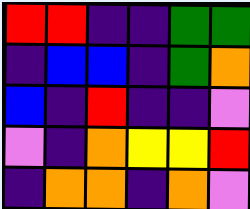[["red", "red", "indigo", "indigo", "green", "green"], ["indigo", "blue", "blue", "indigo", "green", "orange"], ["blue", "indigo", "red", "indigo", "indigo", "violet"], ["violet", "indigo", "orange", "yellow", "yellow", "red"], ["indigo", "orange", "orange", "indigo", "orange", "violet"]]